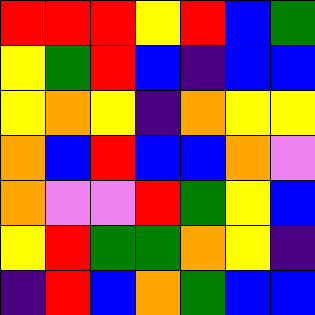[["red", "red", "red", "yellow", "red", "blue", "green"], ["yellow", "green", "red", "blue", "indigo", "blue", "blue"], ["yellow", "orange", "yellow", "indigo", "orange", "yellow", "yellow"], ["orange", "blue", "red", "blue", "blue", "orange", "violet"], ["orange", "violet", "violet", "red", "green", "yellow", "blue"], ["yellow", "red", "green", "green", "orange", "yellow", "indigo"], ["indigo", "red", "blue", "orange", "green", "blue", "blue"]]